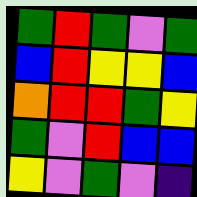[["green", "red", "green", "violet", "green"], ["blue", "red", "yellow", "yellow", "blue"], ["orange", "red", "red", "green", "yellow"], ["green", "violet", "red", "blue", "blue"], ["yellow", "violet", "green", "violet", "indigo"]]